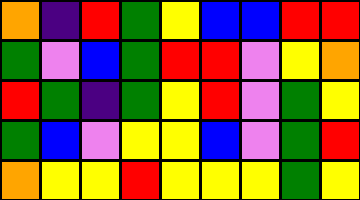[["orange", "indigo", "red", "green", "yellow", "blue", "blue", "red", "red"], ["green", "violet", "blue", "green", "red", "red", "violet", "yellow", "orange"], ["red", "green", "indigo", "green", "yellow", "red", "violet", "green", "yellow"], ["green", "blue", "violet", "yellow", "yellow", "blue", "violet", "green", "red"], ["orange", "yellow", "yellow", "red", "yellow", "yellow", "yellow", "green", "yellow"]]